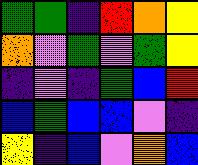[["green", "green", "indigo", "red", "orange", "yellow"], ["orange", "violet", "green", "violet", "green", "yellow"], ["indigo", "violet", "indigo", "green", "blue", "red"], ["blue", "green", "blue", "blue", "violet", "indigo"], ["yellow", "indigo", "blue", "violet", "orange", "blue"]]